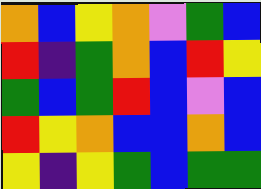[["orange", "blue", "yellow", "orange", "violet", "green", "blue"], ["red", "indigo", "green", "orange", "blue", "red", "yellow"], ["green", "blue", "green", "red", "blue", "violet", "blue"], ["red", "yellow", "orange", "blue", "blue", "orange", "blue"], ["yellow", "indigo", "yellow", "green", "blue", "green", "green"]]